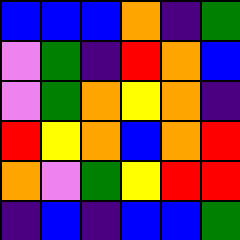[["blue", "blue", "blue", "orange", "indigo", "green"], ["violet", "green", "indigo", "red", "orange", "blue"], ["violet", "green", "orange", "yellow", "orange", "indigo"], ["red", "yellow", "orange", "blue", "orange", "red"], ["orange", "violet", "green", "yellow", "red", "red"], ["indigo", "blue", "indigo", "blue", "blue", "green"]]